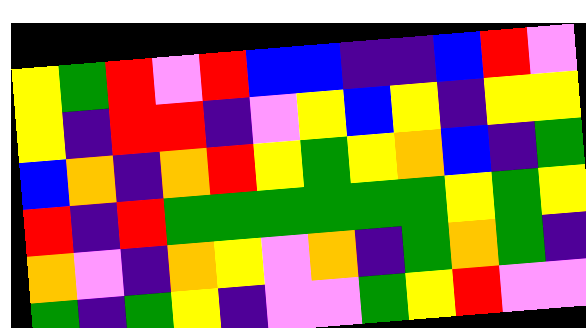[["yellow", "green", "red", "violet", "red", "blue", "blue", "indigo", "indigo", "blue", "red", "violet"], ["yellow", "indigo", "red", "red", "indigo", "violet", "yellow", "blue", "yellow", "indigo", "yellow", "yellow"], ["blue", "orange", "indigo", "orange", "red", "yellow", "green", "yellow", "orange", "blue", "indigo", "green"], ["red", "indigo", "red", "green", "green", "green", "green", "green", "green", "yellow", "green", "yellow"], ["orange", "violet", "indigo", "orange", "yellow", "violet", "orange", "indigo", "green", "orange", "green", "indigo"], ["green", "indigo", "green", "yellow", "indigo", "violet", "violet", "green", "yellow", "red", "violet", "violet"]]